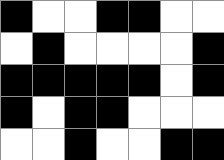[["black", "white", "white", "black", "black", "white", "white"], ["white", "black", "white", "white", "white", "white", "black"], ["black", "black", "black", "black", "black", "white", "black"], ["black", "white", "black", "black", "white", "white", "white"], ["white", "white", "black", "white", "white", "black", "black"]]